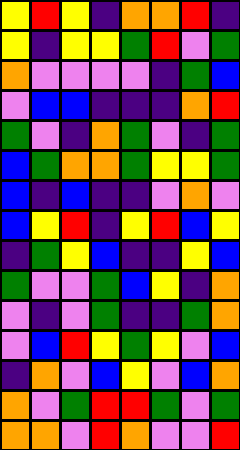[["yellow", "red", "yellow", "indigo", "orange", "orange", "red", "indigo"], ["yellow", "indigo", "yellow", "yellow", "green", "red", "violet", "green"], ["orange", "violet", "violet", "violet", "violet", "indigo", "green", "blue"], ["violet", "blue", "blue", "indigo", "indigo", "indigo", "orange", "red"], ["green", "violet", "indigo", "orange", "green", "violet", "indigo", "green"], ["blue", "green", "orange", "orange", "green", "yellow", "yellow", "green"], ["blue", "indigo", "blue", "indigo", "indigo", "violet", "orange", "violet"], ["blue", "yellow", "red", "indigo", "yellow", "red", "blue", "yellow"], ["indigo", "green", "yellow", "blue", "indigo", "indigo", "yellow", "blue"], ["green", "violet", "violet", "green", "blue", "yellow", "indigo", "orange"], ["violet", "indigo", "violet", "green", "indigo", "indigo", "green", "orange"], ["violet", "blue", "red", "yellow", "green", "yellow", "violet", "blue"], ["indigo", "orange", "violet", "blue", "yellow", "violet", "blue", "orange"], ["orange", "violet", "green", "red", "red", "green", "violet", "green"], ["orange", "orange", "violet", "red", "orange", "violet", "violet", "red"]]